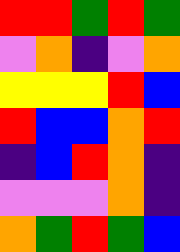[["red", "red", "green", "red", "green"], ["violet", "orange", "indigo", "violet", "orange"], ["yellow", "yellow", "yellow", "red", "blue"], ["red", "blue", "blue", "orange", "red"], ["indigo", "blue", "red", "orange", "indigo"], ["violet", "violet", "violet", "orange", "indigo"], ["orange", "green", "red", "green", "blue"]]